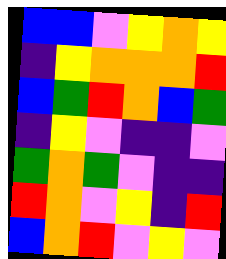[["blue", "blue", "violet", "yellow", "orange", "yellow"], ["indigo", "yellow", "orange", "orange", "orange", "red"], ["blue", "green", "red", "orange", "blue", "green"], ["indigo", "yellow", "violet", "indigo", "indigo", "violet"], ["green", "orange", "green", "violet", "indigo", "indigo"], ["red", "orange", "violet", "yellow", "indigo", "red"], ["blue", "orange", "red", "violet", "yellow", "violet"]]